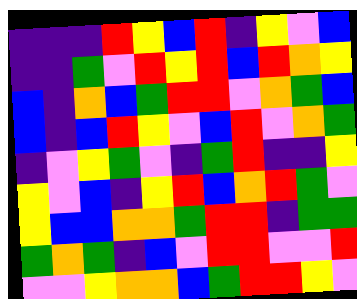[["indigo", "indigo", "indigo", "red", "yellow", "blue", "red", "indigo", "yellow", "violet", "blue"], ["indigo", "indigo", "green", "violet", "red", "yellow", "red", "blue", "red", "orange", "yellow"], ["blue", "indigo", "orange", "blue", "green", "red", "red", "violet", "orange", "green", "blue"], ["blue", "indigo", "blue", "red", "yellow", "violet", "blue", "red", "violet", "orange", "green"], ["indigo", "violet", "yellow", "green", "violet", "indigo", "green", "red", "indigo", "indigo", "yellow"], ["yellow", "violet", "blue", "indigo", "yellow", "red", "blue", "orange", "red", "green", "violet"], ["yellow", "blue", "blue", "orange", "orange", "green", "red", "red", "indigo", "green", "green"], ["green", "orange", "green", "indigo", "blue", "violet", "red", "red", "violet", "violet", "red"], ["violet", "violet", "yellow", "orange", "orange", "blue", "green", "red", "red", "yellow", "violet"]]